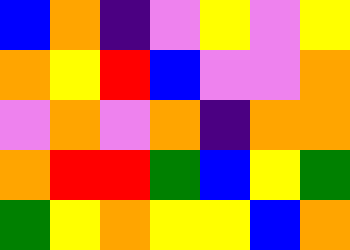[["blue", "orange", "indigo", "violet", "yellow", "violet", "yellow"], ["orange", "yellow", "red", "blue", "violet", "violet", "orange"], ["violet", "orange", "violet", "orange", "indigo", "orange", "orange"], ["orange", "red", "red", "green", "blue", "yellow", "green"], ["green", "yellow", "orange", "yellow", "yellow", "blue", "orange"]]